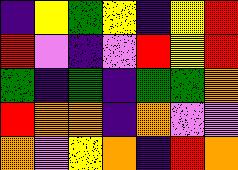[["indigo", "yellow", "green", "yellow", "indigo", "yellow", "red"], ["red", "violet", "indigo", "violet", "red", "yellow", "red"], ["green", "indigo", "green", "indigo", "green", "green", "orange"], ["red", "orange", "orange", "indigo", "orange", "violet", "violet"], ["orange", "violet", "yellow", "orange", "indigo", "red", "orange"]]